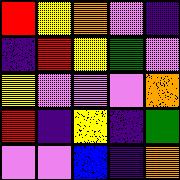[["red", "yellow", "orange", "violet", "indigo"], ["indigo", "red", "yellow", "green", "violet"], ["yellow", "violet", "violet", "violet", "orange"], ["red", "indigo", "yellow", "indigo", "green"], ["violet", "violet", "blue", "indigo", "orange"]]